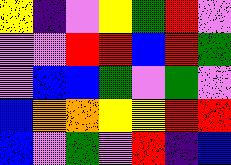[["yellow", "indigo", "violet", "yellow", "green", "red", "violet"], ["violet", "violet", "red", "red", "blue", "red", "green"], ["violet", "blue", "blue", "green", "violet", "green", "violet"], ["blue", "orange", "orange", "yellow", "yellow", "red", "red"], ["blue", "violet", "green", "violet", "red", "indigo", "blue"]]